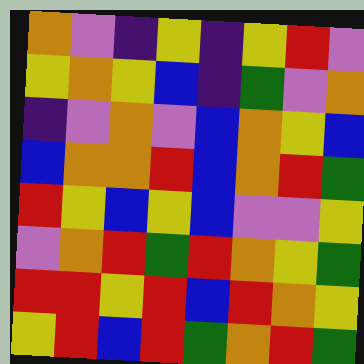[["orange", "violet", "indigo", "yellow", "indigo", "yellow", "red", "violet"], ["yellow", "orange", "yellow", "blue", "indigo", "green", "violet", "orange"], ["indigo", "violet", "orange", "violet", "blue", "orange", "yellow", "blue"], ["blue", "orange", "orange", "red", "blue", "orange", "red", "green"], ["red", "yellow", "blue", "yellow", "blue", "violet", "violet", "yellow"], ["violet", "orange", "red", "green", "red", "orange", "yellow", "green"], ["red", "red", "yellow", "red", "blue", "red", "orange", "yellow"], ["yellow", "red", "blue", "red", "green", "orange", "red", "green"]]